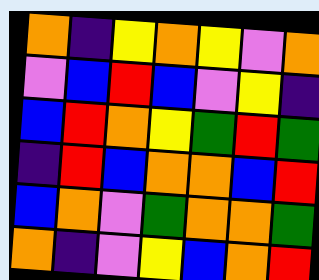[["orange", "indigo", "yellow", "orange", "yellow", "violet", "orange"], ["violet", "blue", "red", "blue", "violet", "yellow", "indigo"], ["blue", "red", "orange", "yellow", "green", "red", "green"], ["indigo", "red", "blue", "orange", "orange", "blue", "red"], ["blue", "orange", "violet", "green", "orange", "orange", "green"], ["orange", "indigo", "violet", "yellow", "blue", "orange", "red"]]